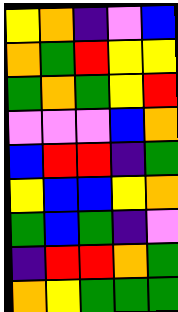[["yellow", "orange", "indigo", "violet", "blue"], ["orange", "green", "red", "yellow", "yellow"], ["green", "orange", "green", "yellow", "red"], ["violet", "violet", "violet", "blue", "orange"], ["blue", "red", "red", "indigo", "green"], ["yellow", "blue", "blue", "yellow", "orange"], ["green", "blue", "green", "indigo", "violet"], ["indigo", "red", "red", "orange", "green"], ["orange", "yellow", "green", "green", "green"]]